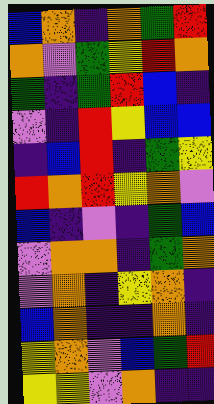[["blue", "orange", "indigo", "orange", "green", "red"], ["orange", "violet", "green", "yellow", "red", "orange"], ["green", "indigo", "green", "red", "blue", "indigo"], ["violet", "indigo", "red", "yellow", "blue", "blue"], ["indigo", "blue", "red", "indigo", "green", "yellow"], ["red", "orange", "red", "yellow", "orange", "violet"], ["blue", "indigo", "violet", "indigo", "green", "blue"], ["violet", "orange", "orange", "indigo", "green", "orange"], ["violet", "orange", "indigo", "yellow", "orange", "indigo"], ["blue", "orange", "indigo", "indigo", "orange", "indigo"], ["yellow", "orange", "violet", "blue", "green", "red"], ["yellow", "yellow", "violet", "orange", "indigo", "indigo"]]